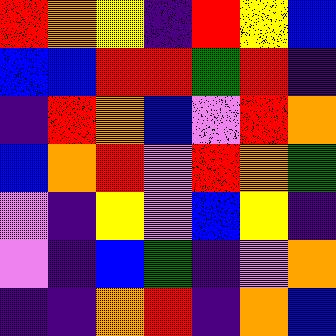[["red", "orange", "yellow", "indigo", "red", "yellow", "blue"], ["blue", "blue", "red", "red", "green", "red", "indigo"], ["indigo", "red", "orange", "blue", "violet", "red", "orange"], ["blue", "orange", "red", "violet", "red", "orange", "green"], ["violet", "indigo", "yellow", "violet", "blue", "yellow", "indigo"], ["violet", "indigo", "blue", "green", "indigo", "violet", "orange"], ["indigo", "indigo", "orange", "red", "indigo", "orange", "blue"]]